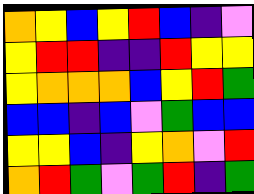[["orange", "yellow", "blue", "yellow", "red", "blue", "indigo", "violet"], ["yellow", "red", "red", "indigo", "indigo", "red", "yellow", "yellow"], ["yellow", "orange", "orange", "orange", "blue", "yellow", "red", "green"], ["blue", "blue", "indigo", "blue", "violet", "green", "blue", "blue"], ["yellow", "yellow", "blue", "indigo", "yellow", "orange", "violet", "red"], ["orange", "red", "green", "violet", "green", "red", "indigo", "green"]]